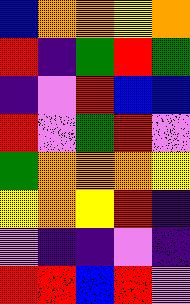[["blue", "orange", "orange", "yellow", "orange"], ["red", "indigo", "green", "red", "green"], ["indigo", "violet", "red", "blue", "blue"], ["red", "violet", "green", "red", "violet"], ["green", "orange", "orange", "orange", "yellow"], ["yellow", "orange", "yellow", "red", "indigo"], ["violet", "indigo", "indigo", "violet", "indigo"], ["red", "red", "blue", "red", "violet"]]